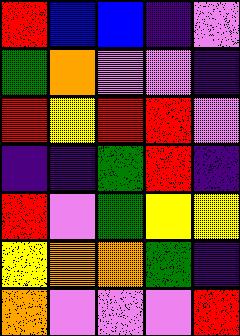[["red", "blue", "blue", "indigo", "violet"], ["green", "orange", "violet", "violet", "indigo"], ["red", "yellow", "red", "red", "violet"], ["indigo", "indigo", "green", "red", "indigo"], ["red", "violet", "green", "yellow", "yellow"], ["yellow", "orange", "orange", "green", "indigo"], ["orange", "violet", "violet", "violet", "red"]]